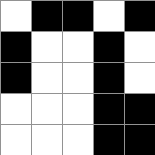[["white", "black", "black", "white", "black"], ["black", "white", "white", "black", "white"], ["black", "white", "white", "black", "white"], ["white", "white", "white", "black", "black"], ["white", "white", "white", "black", "black"]]